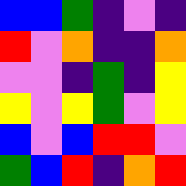[["blue", "blue", "green", "indigo", "violet", "indigo"], ["red", "violet", "orange", "indigo", "indigo", "orange"], ["violet", "violet", "indigo", "green", "indigo", "yellow"], ["yellow", "violet", "yellow", "green", "violet", "yellow"], ["blue", "violet", "blue", "red", "red", "violet"], ["green", "blue", "red", "indigo", "orange", "red"]]